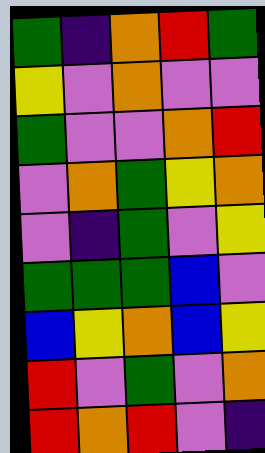[["green", "indigo", "orange", "red", "green"], ["yellow", "violet", "orange", "violet", "violet"], ["green", "violet", "violet", "orange", "red"], ["violet", "orange", "green", "yellow", "orange"], ["violet", "indigo", "green", "violet", "yellow"], ["green", "green", "green", "blue", "violet"], ["blue", "yellow", "orange", "blue", "yellow"], ["red", "violet", "green", "violet", "orange"], ["red", "orange", "red", "violet", "indigo"]]